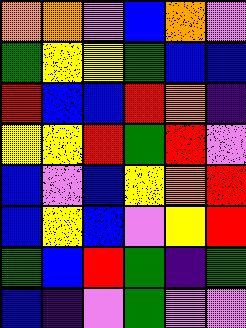[["orange", "orange", "violet", "blue", "orange", "violet"], ["green", "yellow", "yellow", "green", "blue", "blue"], ["red", "blue", "blue", "red", "orange", "indigo"], ["yellow", "yellow", "red", "green", "red", "violet"], ["blue", "violet", "blue", "yellow", "orange", "red"], ["blue", "yellow", "blue", "violet", "yellow", "red"], ["green", "blue", "red", "green", "indigo", "green"], ["blue", "indigo", "violet", "green", "violet", "violet"]]